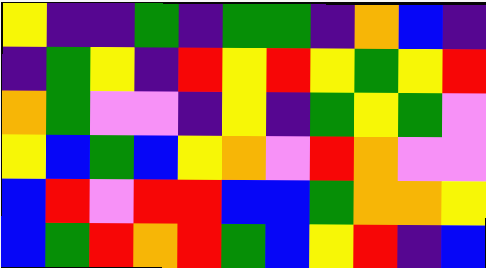[["yellow", "indigo", "indigo", "green", "indigo", "green", "green", "indigo", "orange", "blue", "indigo"], ["indigo", "green", "yellow", "indigo", "red", "yellow", "red", "yellow", "green", "yellow", "red"], ["orange", "green", "violet", "violet", "indigo", "yellow", "indigo", "green", "yellow", "green", "violet"], ["yellow", "blue", "green", "blue", "yellow", "orange", "violet", "red", "orange", "violet", "violet"], ["blue", "red", "violet", "red", "red", "blue", "blue", "green", "orange", "orange", "yellow"], ["blue", "green", "red", "orange", "red", "green", "blue", "yellow", "red", "indigo", "blue"]]